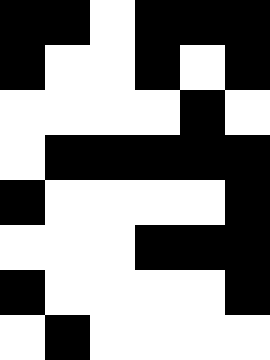[["black", "black", "white", "black", "black", "black"], ["black", "white", "white", "black", "white", "black"], ["white", "white", "white", "white", "black", "white"], ["white", "black", "black", "black", "black", "black"], ["black", "white", "white", "white", "white", "black"], ["white", "white", "white", "black", "black", "black"], ["black", "white", "white", "white", "white", "black"], ["white", "black", "white", "white", "white", "white"]]